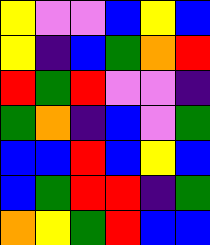[["yellow", "violet", "violet", "blue", "yellow", "blue"], ["yellow", "indigo", "blue", "green", "orange", "red"], ["red", "green", "red", "violet", "violet", "indigo"], ["green", "orange", "indigo", "blue", "violet", "green"], ["blue", "blue", "red", "blue", "yellow", "blue"], ["blue", "green", "red", "red", "indigo", "green"], ["orange", "yellow", "green", "red", "blue", "blue"]]